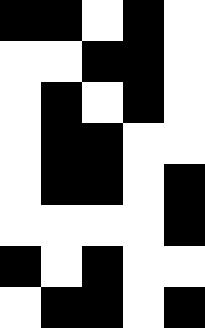[["black", "black", "white", "black", "white"], ["white", "white", "black", "black", "white"], ["white", "black", "white", "black", "white"], ["white", "black", "black", "white", "white"], ["white", "black", "black", "white", "black"], ["white", "white", "white", "white", "black"], ["black", "white", "black", "white", "white"], ["white", "black", "black", "white", "black"]]